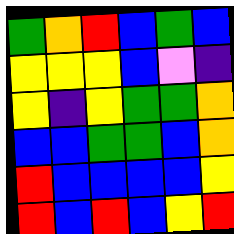[["green", "orange", "red", "blue", "green", "blue"], ["yellow", "yellow", "yellow", "blue", "violet", "indigo"], ["yellow", "indigo", "yellow", "green", "green", "orange"], ["blue", "blue", "green", "green", "blue", "orange"], ["red", "blue", "blue", "blue", "blue", "yellow"], ["red", "blue", "red", "blue", "yellow", "red"]]